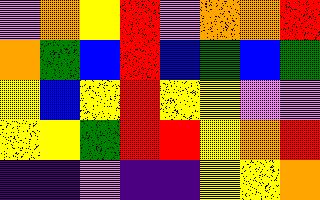[["violet", "orange", "yellow", "red", "violet", "orange", "orange", "red"], ["orange", "green", "blue", "red", "blue", "green", "blue", "green"], ["yellow", "blue", "yellow", "red", "yellow", "yellow", "violet", "violet"], ["yellow", "yellow", "green", "red", "red", "yellow", "orange", "red"], ["indigo", "indigo", "violet", "indigo", "indigo", "yellow", "yellow", "orange"]]